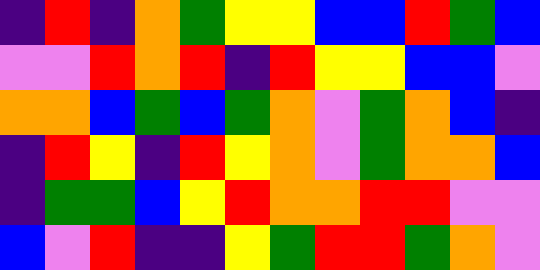[["indigo", "red", "indigo", "orange", "green", "yellow", "yellow", "blue", "blue", "red", "green", "blue"], ["violet", "violet", "red", "orange", "red", "indigo", "red", "yellow", "yellow", "blue", "blue", "violet"], ["orange", "orange", "blue", "green", "blue", "green", "orange", "violet", "green", "orange", "blue", "indigo"], ["indigo", "red", "yellow", "indigo", "red", "yellow", "orange", "violet", "green", "orange", "orange", "blue"], ["indigo", "green", "green", "blue", "yellow", "red", "orange", "orange", "red", "red", "violet", "violet"], ["blue", "violet", "red", "indigo", "indigo", "yellow", "green", "red", "red", "green", "orange", "violet"]]